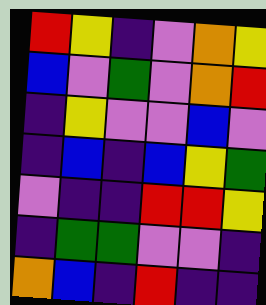[["red", "yellow", "indigo", "violet", "orange", "yellow"], ["blue", "violet", "green", "violet", "orange", "red"], ["indigo", "yellow", "violet", "violet", "blue", "violet"], ["indigo", "blue", "indigo", "blue", "yellow", "green"], ["violet", "indigo", "indigo", "red", "red", "yellow"], ["indigo", "green", "green", "violet", "violet", "indigo"], ["orange", "blue", "indigo", "red", "indigo", "indigo"]]